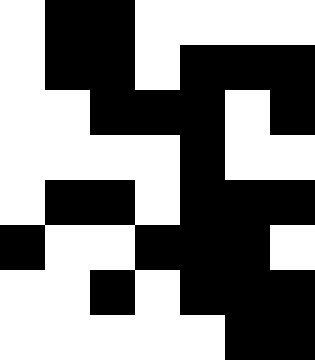[["white", "black", "black", "white", "white", "white", "white"], ["white", "black", "black", "white", "black", "black", "black"], ["white", "white", "black", "black", "black", "white", "black"], ["white", "white", "white", "white", "black", "white", "white"], ["white", "black", "black", "white", "black", "black", "black"], ["black", "white", "white", "black", "black", "black", "white"], ["white", "white", "black", "white", "black", "black", "black"], ["white", "white", "white", "white", "white", "black", "black"]]